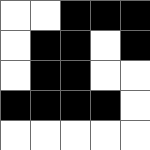[["white", "white", "black", "black", "black"], ["white", "black", "black", "white", "black"], ["white", "black", "black", "white", "white"], ["black", "black", "black", "black", "white"], ["white", "white", "white", "white", "white"]]